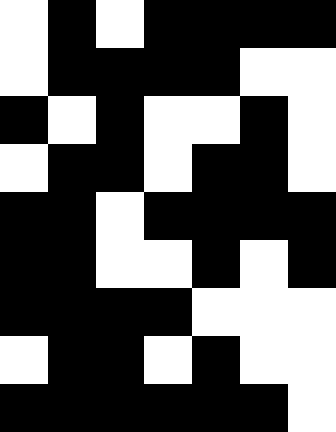[["white", "black", "white", "black", "black", "black", "black"], ["white", "black", "black", "black", "black", "white", "white"], ["black", "white", "black", "white", "white", "black", "white"], ["white", "black", "black", "white", "black", "black", "white"], ["black", "black", "white", "black", "black", "black", "black"], ["black", "black", "white", "white", "black", "white", "black"], ["black", "black", "black", "black", "white", "white", "white"], ["white", "black", "black", "white", "black", "white", "white"], ["black", "black", "black", "black", "black", "black", "white"]]